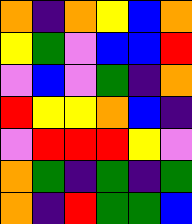[["orange", "indigo", "orange", "yellow", "blue", "orange"], ["yellow", "green", "violet", "blue", "blue", "red"], ["violet", "blue", "violet", "green", "indigo", "orange"], ["red", "yellow", "yellow", "orange", "blue", "indigo"], ["violet", "red", "red", "red", "yellow", "violet"], ["orange", "green", "indigo", "green", "indigo", "green"], ["orange", "indigo", "red", "green", "green", "blue"]]